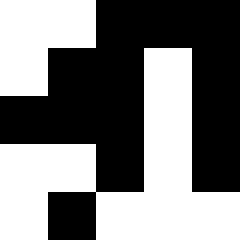[["white", "white", "black", "black", "black"], ["white", "black", "black", "white", "black"], ["black", "black", "black", "white", "black"], ["white", "white", "black", "white", "black"], ["white", "black", "white", "white", "white"]]